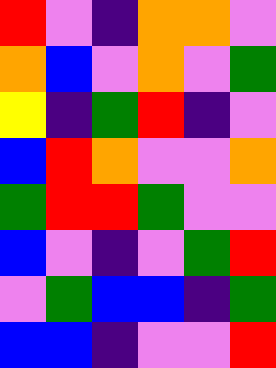[["red", "violet", "indigo", "orange", "orange", "violet"], ["orange", "blue", "violet", "orange", "violet", "green"], ["yellow", "indigo", "green", "red", "indigo", "violet"], ["blue", "red", "orange", "violet", "violet", "orange"], ["green", "red", "red", "green", "violet", "violet"], ["blue", "violet", "indigo", "violet", "green", "red"], ["violet", "green", "blue", "blue", "indigo", "green"], ["blue", "blue", "indigo", "violet", "violet", "red"]]